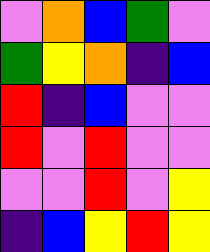[["violet", "orange", "blue", "green", "violet"], ["green", "yellow", "orange", "indigo", "blue"], ["red", "indigo", "blue", "violet", "violet"], ["red", "violet", "red", "violet", "violet"], ["violet", "violet", "red", "violet", "yellow"], ["indigo", "blue", "yellow", "red", "yellow"]]